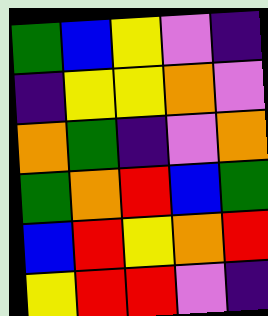[["green", "blue", "yellow", "violet", "indigo"], ["indigo", "yellow", "yellow", "orange", "violet"], ["orange", "green", "indigo", "violet", "orange"], ["green", "orange", "red", "blue", "green"], ["blue", "red", "yellow", "orange", "red"], ["yellow", "red", "red", "violet", "indigo"]]